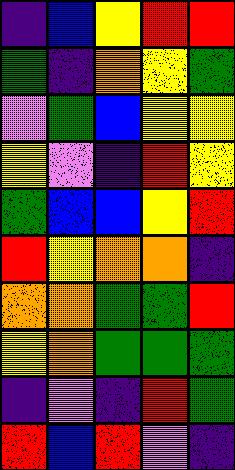[["indigo", "blue", "yellow", "red", "red"], ["green", "indigo", "orange", "yellow", "green"], ["violet", "green", "blue", "yellow", "yellow"], ["yellow", "violet", "indigo", "red", "yellow"], ["green", "blue", "blue", "yellow", "red"], ["red", "yellow", "orange", "orange", "indigo"], ["orange", "orange", "green", "green", "red"], ["yellow", "orange", "green", "green", "green"], ["indigo", "violet", "indigo", "red", "green"], ["red", "blue", "red", "violet", "indigo"]]